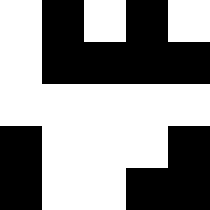[["white", "black", "white", "black", "white"], ["white", "black", "black", "black", "black"], ["white", "white", "white", "white", "white"], ["black", "white", "white", "white", "black"], ["black", "white", "white", "black", "black"]]